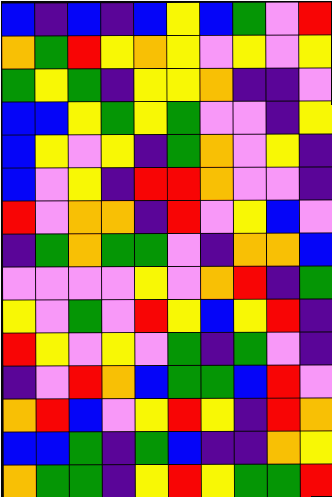[["blue", "indigo", "blue", "indigo", "blue", "yellow", "blue", "green", "violet", "red"], ["orange", "green", "red", "yellow", "orange", "yellow", "violet", "yellow", "violet", "yellow"], ["green", "yellow", "green", "indigo", "yellow", "yellow", "orange", "indigo", "indigo", "violet"], ["blue", "blue", "yellow", "green", "yellow", "green", "violet", "violet", "indigo", "yellow"], ["blue", "yellow", "violet", "yellow", "indigo", "green", "orange", "violet", "yellow", "indigo"], ["blue", "violet", "yellow", "indigo", "red", "red", "orange", "violet", "violet", "indigo"], ["red", "violet", "orange", "orange", "indigo", "red", "violet", "yellow", "blue", "violet"], ["indigo", "green", "orange", "green", "green", "violet", "indigo", "orange", "orange", "blue"], ["violet", "violet", "violet", "violet", "yellow", "violet", "orange", "red", "indigo", "green"], ["yellow", "violet", "green", "violet", "red", "yellow", "blue", "yellow", "red", "indigo"], ["red", "yellow", "violet", "yellow", "violet", "green", "indigo", "green", "violet", "indigo"], ["indigo", "violet", "red", "orange", "blue", "green", "green", "blue", "red", "violet"], ["orange", "red", "blue", "violet", "yellow", "red", "yellow", "indigo", "red", "orange"], ["blue", "blue", "green", "indigo", "green", "blue", "indigo", "indigo", "orange", "yellow"], ["orange", "green", "green", "indigo", "yellow", "red", "yellow", "green", "green", "red"]]